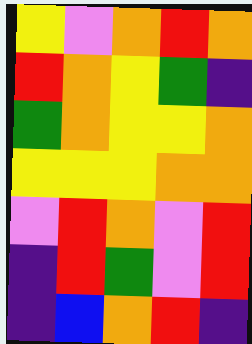[["yellow", "violet", "orange", "red", "orange"], ["red", "orange", "yellow", "green", "indigo"], ["green", "orange", "yellow", "yellow", "orange"], ["yellow", "yellow", "yellow", "orange", "orange"], ["violet", "red", "orange", "violet", "red"], ["indigo", "red", "green", "violet", "red"], ["indigo", "blue", "orange", "red", "indigo"]]